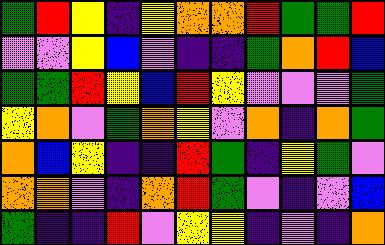[["green", "red", "yellow", "indigo", "yellow", "orange", "orange", "red", "green", "green", "red"], ["violet", "violet", "yellow", "blue", "violet", "indigo", "indigo", "green", "orange", "red", "blue"], ["green", "green", "red", "yellow", "blue", "red", "yellow", "violet", "violet", "violet", "green"], ["yellow", "orange", "violet", "green", "orange", "yellow", "violet", "orange", "indigo", "orange", "green"], ["orange", "blue", "yellow", "indigo", "indigo", "red", "green", "indigo", "yellow", "green", "violet"], ["orange", "orange", "violet", "indigo", "orange", "red", "green", "violet", "indigo", "violet", "blue"], ["green", "indigo", "indigo", "red", "violet", "yellow", "yellow", "indigo", "violet", "indigo", "orange"]]